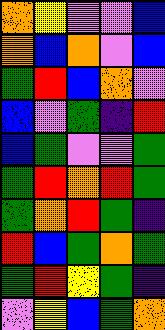[["orange", "yellow", "violet", "violet", "blue"], ["orange", "blue", "orange", "violet", "blue"], ["green", "red", "blue", "orange", "violet"], ["blue", "violet", "green", "indigo", "red"], ["blue", "green", "violet", "violet", "green"], ["green", "red", "orange", "red", "green"], ["green", "orange", "red", "green", "indigo"], ["red", "blue", "green", "orange", "green"], ["green", "red", "yellow", "green", "indigo"], ["violet", "yellow", "blue", "green", "orange"]]